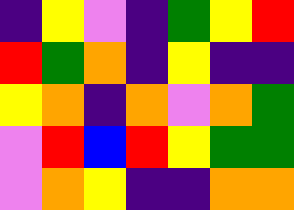[["indigo", "yellow", "violet", "indigo", "green", "yellow", "red"], ["red", "green", "orange", "indigo", "yellow", "indigo", "indigo"], ["yellow", "orange", "indigo", "orange", "violet", "orange", "green"], ["violet", "red", "blue", "red", "yellow", "green", "green"], ["violet", "orange", "yellow", "indigo", "indigo", "orange", "orange"]]